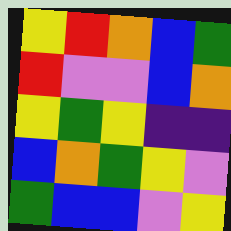[["yellow", "red", "orange", "blue", "green"], ["red", "violet", "violet", "blue", "orange"], ["yellow", "green", "yellow", "indigo", "indigo"], ["blue", "orange", "green", "yellow", "violet"], ["green", "blue", "blue", "violet", "yellow"]]